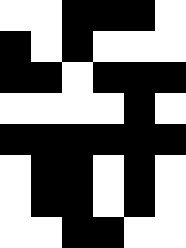[["white", "white", "black", "black", "black", "white"], ["black", "white", "black", "white", "white", "white"], ["black", "black", "white", "black", "black", "black"], ["white", "white", "white", "white", "black", "white"], ["black", "black", "black", "black", "black", "black"], ["white", "black", "black", "white", "black", "white"], ["white", "black", "black", "white", "black", "white"], ["white", "white", "black", "black", "white", "white"]]